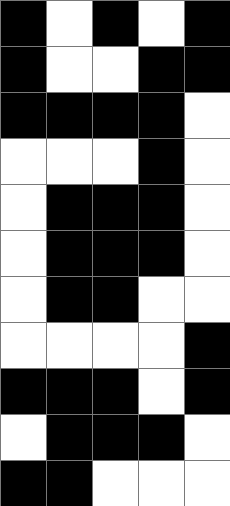[["black", "white", "black", "white", "black"], ["black", "white", "white", "black", "black"], ["black", "black", "black", "black", "white"], ["white", "white", "white", "black", "white"], ["white", "black", "black", "black", "white"], ["white", "black", "black", "black", "white"], ["white", "black", "black", "white", "white"], ["white", "white", "white", "white", "black"], ["black", "black", "black", "white", "black"], ["white", "black", "black", "black", "white"], ["black", "black", "white", "white", "white"]]